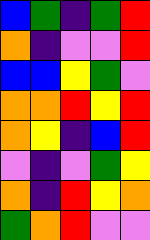[["blue", "green", "indigo", "green", "red"], ["orange", "indigo", "violet", "violet", "red"], ["blue", "blue", "yellow", "green", "violet"], ["orange", "orange", "red", "yellow", "red"], ["orange", "yellow", "indigo", "blue", "red"], ["violet", "indigo", "violet", "green", "yellow"], ["orange", "indigo", "red", "yellow", "orange"], ["green", "orange", "red", "violet", "violet"]]